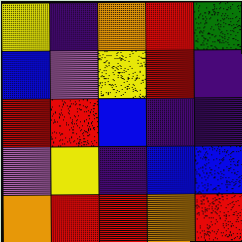[["yellow", "indigo", "orange", "red", "green"], ["blue", "violet", "yellow", "red", "indigo"], ["red", "red", "blue", "indigo", "indigo"], ["violet", "yellow", "indigo", "blue", "blue"], ["orange", "red", "red", "orange", "red"]]